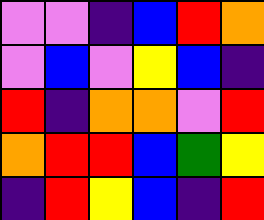[["violet", "violet", "indigo", "blue", "red", "orange"], ["violet", "blue", "violet", "yellow", "blue", "indigo"], ["red", "indigo", "orange", "orange", "violet", "red"], ["orange", "red", "red", "blue", "green", "yellow"], ["indigo", "red", "yellow", "blue", "indigo", "red"]]